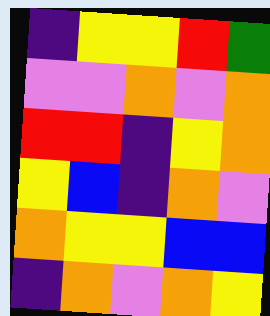[["indigo", "yellow", "yellow", "red", "green"], ["violet", "violet", "orange", "violet", "orange"], ["red", "red", "indigo", "yellow", "orange"], ["yellow", "blue", "indigo", "orange", "violet"], ["orange", "yellow", "yellow", "blue", "blue"], ["indigo", "orange", "violet", "orange", "yellow"]]